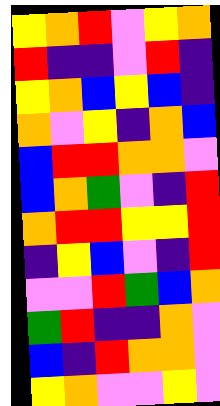[["yellow", "orange", "red", "violet", "yellow", "orange"], ["red", "indigo", "indigo", "violet", "red", "indigo"], ["yellow", "orange", "blue", "yellow", "blue", "indigo"], ["orange", "violet", "yellow", "indigo", "orange", "blue"], ["blue", "red", "red", "orange", "orange", "violet"], ["blue", "orange", "green", "violet", "indigo", "red"], ["orange", "red", "red", "yellow", "yellow", "red"], ["indigo", "yellow", "blue", "violet", "indigo", "red"], ["violet", "violet", "red", "green", "blue", "orange"], ["green", "red", "indigo", "indigo", "orange", "violet"], ["blue", "indigo", "red", "orange", "orange", "violet"], ["yellow", "orange", "violet", "violet", "yellow", "violet"]]